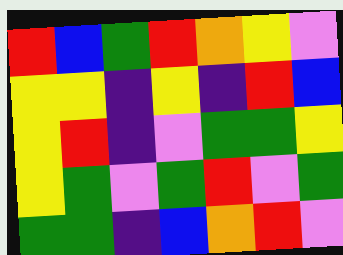[["red", "blue", "green", "red", "orange", "yellow", "violet"], ["yellow", "yellow", "indigo", "yellow", "indigo", "red", "blue"], ["yellow", "red", "indigo", "violet", "green", "green", "yellow"], ["yellow", "green", "violet", "green", "red", "violet", "green"], ["green", "green", "indigo", "blue", "orange", "red", "violet"]]